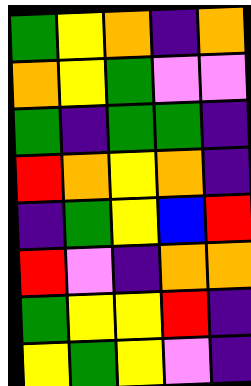[["green", "yellow", "orange", "indigo", "orange"], ["orange", "yellow", "green", "violet", "violet"], ["green", "indigo", "green", "green", "indigo"], ["red", "orange", "yellow", "orange", "indigo"], ["indigo", "green", "yellow", "blue", "red"], ["red", "violet", "indigo", "orange", "orange"], ["green", "yellow", "yellow", "red", "indigo"], ["yellow", "green", "yellow", "violet", "indigo"]]